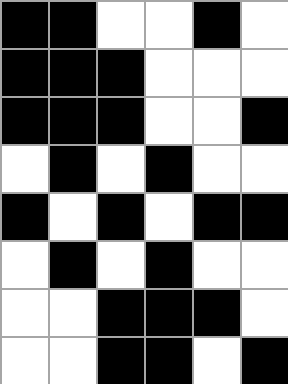[["black", "black", "white", "white", "black", "white"], ["black", "black", "black", "white", "white", "white"], ["black", "black", "black", "white", "white", "black"], ["white", "black", "white", "black", "white", "white"], ["black", "white", "black", "white", "black", "black"], ["white", "black", "white", "black", "white", "white"], ["white", "white", "black", "black", "black", "white"], ["white", "white", "black", "black", "white", "black"]]